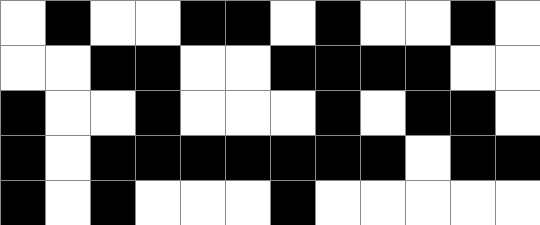[["white", "black", "white", "white", "black", "black", "white", "black", "white", "white", "black", "white"], ["white", "white", "black", "black", "white", "white", "black", "black", "black", "black", "white", "white"], ["black", "white", "white", "black", "white", "white", "white", "black", "white", "black", "black", "white"], ["black", "white", "black", "black", "black", "black", "black", "black", "black", "white", "black", "black"], ["black", "white", "black", "white", "white", "white", "black", "white", "white", "white", "white", "white"]]